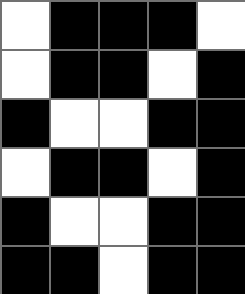[["white", "black", "black", "black", "white"], ["white", "black", "black", "white", "black"], ["black", "white", "white", "black", "black"], ["white", "black", "black", "white", "black"], ["black", "white", "white", "black", "black"], ["black", "black", "white", "black", "black"]]